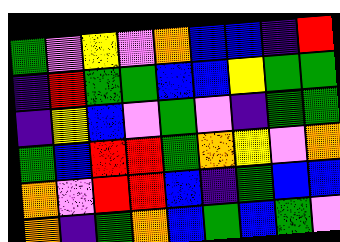[["green", "violet", "yellow", "violet", "orange", "blue", "blue", "indigo", "red"], ["indigo", "red", "green", "green", "blue", "blue", "yellow", "green", "green"], ["indigo", "yellow", "blue", "violet", "green", "violet", "indigo", "green", "green"], ["green", "blue", "red", "red", "green", "orange", "yellow", "violet", "orange"], ["orange", "violet", "red", "red", "blue", "indigo", "green", "blue", "blue"], ["orange", "indigo", "green", "orange", "blue", "green", "blue", "green", "violet"]]